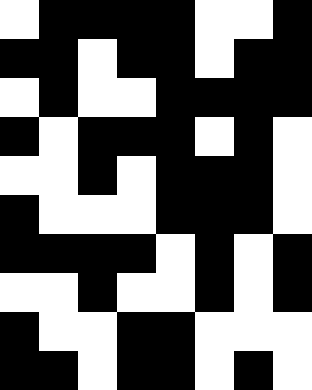[["white", "black", "black", "black", "black", "white", "white", "black"], ["black", "black", "white", "black", "black", "white", "black", "black"], ["white", "black", "white", "white", "black", "black", "black", "black"], ["black", "white", "black", "black", "black", "white", "black", "white"], ["white", "white", "black", "white", "black", "black", "black", "white"], ["black", "white", "white", "white", "black", "black", "black", "white"], ["black", "black", "black", "black", "white", "black", "white", "black"], ["white", "white", "black", "white", "white", "black", "white", "black"], ["black", "white", "white", "black", "black", "white", "white", "white"], ["black", "black", "white", "black", "black", "white", "black", "white"]]